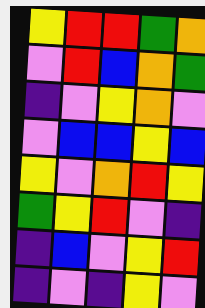[["yellow", "red", "red", "green", "orange"], ["violet", "red", "blue", "orange", "green"], ["indigo", "violet", "yellow", "orange", "violet"], ["violet", "blue", "blue", "yellow", "blue"], ["yellow", "violet", "orange", "red", "yellow"], ["green", "yellow", "red", "violet", "indigo"], ["indigo", "blue", "violet", "yellow", "red"], ["indigo", "violet", "indigo", "yellow", "violet"]]